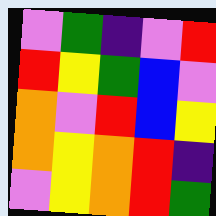[["violet", "green", "indigo", "violet", "red"], ["red", "yellow", "green", "blue", "violet"], ["orange", "violet", "red", "blue", "yellow"], ["orange", "yellow", "orange", "red", "indigo"], ["violet", "yellow", "orange", "red", "green"]]